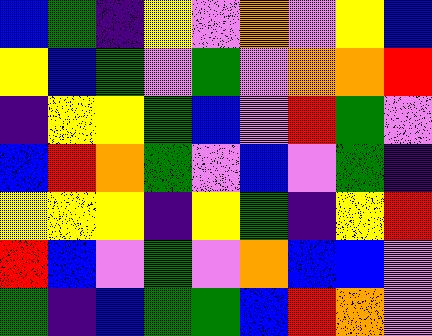[["blue", "green", "indigo", "yellow", "violet", "orange", "violet", "yellow", "blue"], ["yellow", "blue", "green", "violet", "green", "violet", "orange", "orange", "red"], ["indigo", "yellow", "yellow", "green", "blue", "violet", "red", "green", "violet"], ["blue", "red", "orange", "green", "violet", "blue", "violet", "green", "indigo"], ["yellow", "yellow", "yellow", "indigo", "yellow", "green", "indigo", "yellow", "red"], ["red", "blue", "violet", "green", "violet", "orange", "blue", "blue", "violet"], ["green", "indigo", "blue", "green", "green", "blue", "red", "orange", "violet"]]